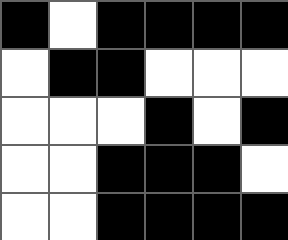[["black", "white", "black", "black", "black", "black"], ["white", "black", "black", "white", "white", "white"], ["white", "white", "white", "black", "white", "black"], ["white", "white", "black", "black", "black", "white"], ["white", "white", "black", "black", "black", "black"]]